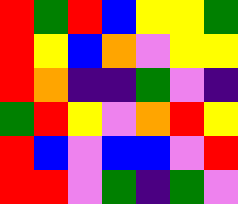[["red", "green", "red", "blue", "yellow", "yellow", "green"], ["red", "yellow", "blue", "orange", "violet", "yellow", "yellow"], ["red", "orange", "indigo", "indigo", "green", "violet", "indigo"], ["green", "red", "yellow", "violet", "orange", "red", "yellow"], ["red", "blue", "violet", "blue", "blue", "violet", "red"], ["red", "red", "violet", "green", "indigo", "green", "violet"]]